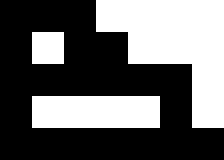[["black", "black", "black", "white", "white", "white", "white"], ["black", "white", "black", "black", "white", "white", "white"], ["black", "black", "black", "black", "black", "black", "white"], ["black", "white", "white", "white", "white", "black", "white"], ["black", "black", "black", "black", "black", "black", "black"]]